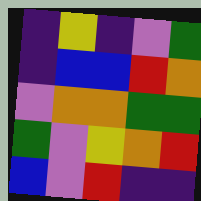[["indigo", "yellow", "indigo", "violet", "green"], ["indigo", "blue", "blue", "red", "orange"], ["violet", "orange", "orange", "green", "green"], ["green", "violet", "yellow", "orange", "red"], ["blue", "violet", "red", "indigo", "indigo"]]